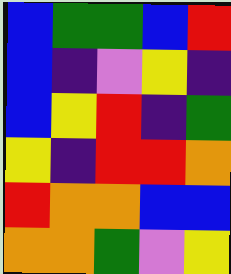[["blue", "green", "green", "blue", "red"], ["blue", "indigo", "violet", "yellow", "indigo"], ["blue", "yellow", "red", "indigo", "green"], ["yellow", "indigo", "red", "red", "orange"], ["red", "orange", "orange", "blue", "blue"], ["orange", "orange", "green", "violet", "yellow"]]